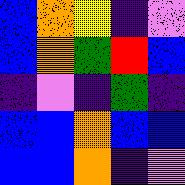[["blue", "orange", "yellow", "indigo", "violet"], ["blue", "orange", "green", "red", "blue"], ["indigo", "violet", "indigo", "green", "indigo"], ["blue", "blue", "orange", "blue", "blue"], ["blue", "blue", "orange", "indigo", "violet"]]